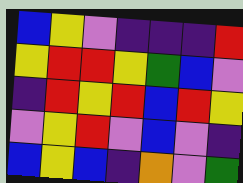[["blue", "yellow", "violet", "indigo", "indigo", "indigo", "red"], ["yellow", "red", "red", "yellow", "green", "blue", "violet"], ["indigo", "red", "yellow", "red", "blue", "red", "yellow"], ["violet", "yellow", "red", "violet", "blue", "violet", "indigo"], ["blue", "yellow", "blue", "indigo", "orange", "violet", "green"]]